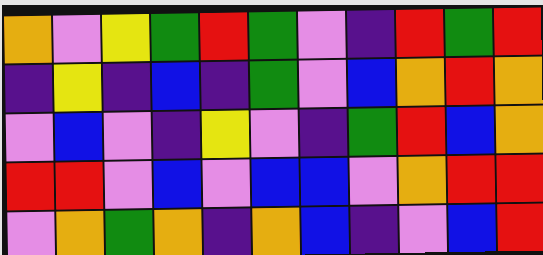[["orange", "violet", "yellow", "green", "red", "green", "violet", "indigo", "red", "green", "red"], ["indigo", "yellow", "indigo", "blue", "indigo", "green", "violet", "blue", "orange", "red", "orange"], ["violet", "blue", "violet", "indigo", "yellow", "violet", "indigo", "green", "red", "blue", "orange"], ["red", "red", "violet", "blue", "violet", "blue", "blue", "violet", "orange", "red", "red"], ["violet", "orange", "green", "orange", "indigo", "orange", "blue", "indigo", "violet", "blue", "red"]]